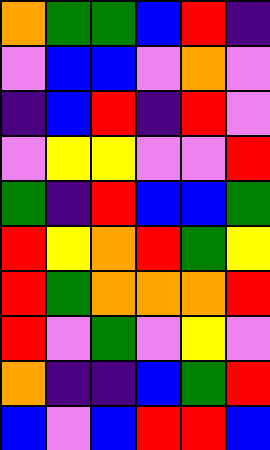[["orange", "green", "green", "blue", "red", "indigo"], ["violet", "blue", "blue", "violet", "orange", "violet"], ["indigo", "blue", "red", "indigo", "red", "violet"], ["violet", "yellow", "yellow", "violet", "violet", "red"], ["green", "indigo", "red", "blue", "blue", "green"], ["red", "yellow", "orange", "red", "green", "yellow"], ["red", "green", "orange", "orange", "orange", "red"], ["red", "violet", "green", "violet", "yellow", "violet"], ["orange", "indigo", "indigo", "blue", "green", "red"], ["blue", "violet", "blue", "red", "red", "blue"]]